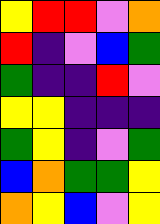[["yellow", "red", "red", "violet", "orange"], ["red", "indigo", "violet", "blue", "green"], ["green", "indigo", "indigo", "red", "violet"], ["yellow", "yellow", "indigo", "indigo", "indigo"], ["green", "yellow", "indigo", "violet", "green"], ["blue", "orange", "green", "green", "yellow"], ["orange", "yellow", "blue", "violet", "yellow"]]